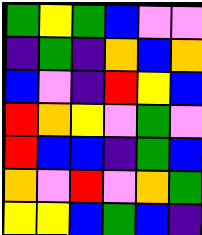[["green", "yellow", "green", "blue", "violet", "violet"], ["indigo", "green", "indigo", "orange", "blue", "orange"], ["blue", "violet", "indigo", "red", "yellow", "blue"], ["red", "orange", "yellow", "violet", "green", "violet"], ["red", "blue", "blue", "indigo", "green", "blue"], ["orange", "violet", "red", "violet", "orange", "green"], ["yellow", "yellow", "blue", "green", "blue", "indigo"]]